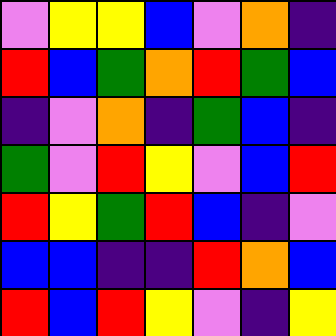[["violet", "yellow", "yellow", "blue", "violet", "orange", "indigo"], ["red", "blue", "green", "orange", "red", "green", "blue"], ["indigo", "violet", "orange", "indigo", "green", "blue", "indigo"], ["green", "violet", "red", "yellow", "violet", "blue", "red"], ["red", "yellow", "green", "red", "blue", "indigo", "violet"], ["blue", "blue", "indigo", "indigo", "red", "orange", "blue"], ["red", "blue", "red", "yellow", "violet", "indigo", "yellow"]]